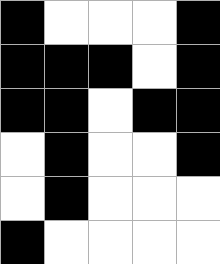[["black", "white", "white", "white", "black"], ["black", "black", "black", "white", "black"], ["black", "black", "white", "black", "black"], ["white", "black", "white", "white", "black"], ["white", "black", "white", "white", "white"], ["black", "white", "white", "white", "white"]]